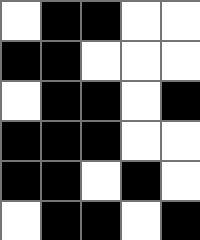[["white", "black", "black", "white", "white"], ["black", "black", "white", "white", "white"], ["white", "black", "black", "white", "black"], ["black", "black", "black", "white", "white"], ["black", "black", "white", "black", "white"], ["white", "black", "black", "white", "black"]]